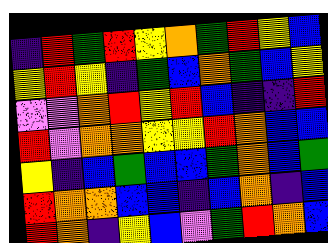[["indigo", "red", "green", "red", "yellow", "orange", "green", "red", "yellow", "blue"], ["yellow", "red", "yellow", "indigo", "green", "blue", "orange", "green", "blue", "yellow"], ["violet", "violet", "orange", "red", "yellow", "red", "blue", "indigo", "indigo", "red"], ["red", "violet", "orange", "orange", "yellow", "yellow", "red", "orange", "blue", "blue"], ["yellow", "indigo", "blue", "green", "blue", "blue", "green", "orange", "blue", "green"], ["red", "orange", "orange", "blue", "blue", "indigo", "blue", "orange", "indigo", "blue"], ["red", "orange", "indigo", "yellow", "blue", "violet", "green", "red", "orange", "blue"]]